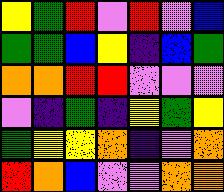[["yellow", "green", "red", "violet", "red", "violet", "blue"], ["green", "green", "blue", "yellow", "indigo", "blue", "green"], ["orange", "orange", "red", "red", "violet", "violet", "violet"], ["violet", "indigo", "green", "indigo", "yellow", "green", "yellow"], ["green", "yellow", "yellow", "orange", "indigo", "violet", "orange"], ["red", "orange", "blue", "violet", "violet", "orange", "orange"]]